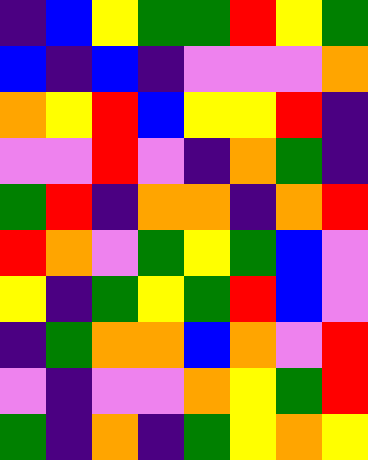[["indigo", "blue", "yellow", "green", "green", "red", "yellow", "green"], ["blue", "indigo", "blue", "indigo", "violet", "violet", "violet", "orange"], ["orange", "yellow", "red", "blue", "yellow", "yellow", "red", "indigo"], ["violet", "violet", "red", "violet", "indigo", "orange", "green", "indigo"], ["green", "red", "indigo", "orange", "orange", "indigo", "orange", "red"], ["red", "orange", "violet", "green", "yellow", "green", "blue", "violet"], ["yellow", "indigo", "green", "yellow", "green", "red", "blue", "violet"], ["indigo", "green", "orange", "orange", "blue", "orange", "violet", "red"], ["violet", "indigo", "violet", "violet", "orange", "yellow", "green", "red"], ["green", "indigo", "orange", "indigo", "green", "yellow", "orange", "yellow"]]